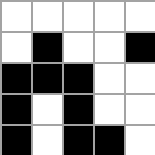[["white", "white", "white", "white", "white"], ["white", "black", "white", "white", "black"], ["black", "black", "black", "white", "white"], ["black", "white", "black", "white", "white"], ["black", "white", "black", "black", "white"]]